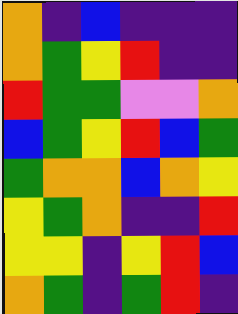[["orange", "indigo", "blue", "indigo", "indigo", "indigo"], ["orange", "green", "yellow", "red", "indigo", "indigo"], ["red", "green", "green", "violet", "violet", "orange"], ["blue", "green", "yellow", "red", "blue", "green"], ["green", "orange", "orange", "blue", "orange", "yellow"], ["yellow", "green", "orange", "indigo", "indigo", "red"], ["yellow", "yellow", "indigo", "yellow", "red", "blue"], ["orange", "green", "indigo", "green", "red", "indigo"]]